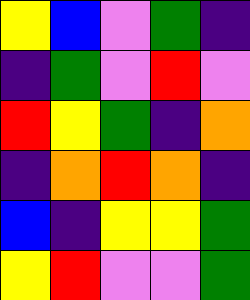[["yellow", "blue", "violet", "green", "indigo"], ["indigo", "green", "violet", "red", "violet"], ["red", "yellow", "green", "indigo", "orange"], ["indigo", "orange", "red", "orange", "indigo"], ["blue", "indigo", "yellow", "yellow", "green"], ["yellow", "red", "violet", "violet", "green"]]